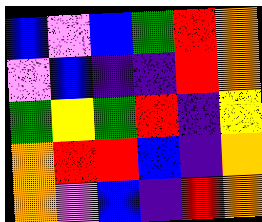[["blue", "violet", "blue", "green", "red", "orange"], ["violet", "blue", "indigo", "indigo", "red", "orange"], ["green", "yellow", "green", "red", "indigo", "yellow"], ["orange", "red", "red", "blue", "indigo", "orange"], ["orange", "violet", "blue", "indigo", "red", "orange"]]